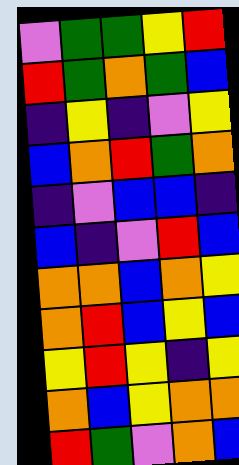[["violet", "green", "green", "yellow", "red"], ["red", "green", "orange", "green", "blue"], ["indigo", "yellow", "indigo", "violet", "yellow"], ["blue", "orange", "red", "green", "orange"], ["indigo", "violet", "blue", "blue", "indigo"], ["blue", "indigo", "violet", "red", "blue"], ["orange", "orange", "blue", "orange", "yellow"], ["orange", "red", "blue", "yellow", "blue"], ["yellow", "red", "yellow", "indigo", "yellow"], ["orange", "blue", "yellow", "orange", "orange"], ["red", "green", "violet", "orange", "blue"]]